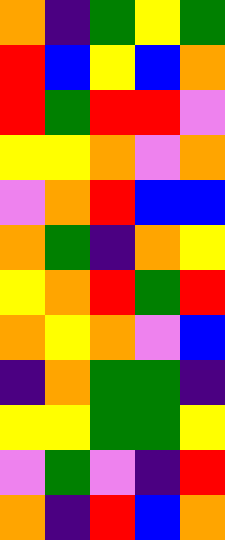[["orange", "indigo", "green", "yellow", "green"], ["red", "blue", "yellow", "blue", "orange"], ["red", "green", "red", "red", "violet"], ["yellow", "yellow", "orange", "violet", "orange"], ["violet", "orange", "red", "blue", "blue"], ["orange", "green", "indigo", "orange", "yellow"], ["yellow", "orange", "red", "green", "red"], ["orange", "yellow", "orange", "violet", "blue"], ["indigo", "orange", "green", "green", "indigo"], ["yellow", "yellow", "green", "green", "yellow"], ["violet", "green", "violet", "indigo", "red"], ["orange", "indigo", "red", "blue", "orange"]]